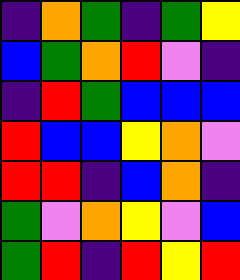[["indigo", "orange", "green", "indigo", "green", "yellow"], ["blue", "green", "orange", "red", "violet", "indigo"], ["indigo", "red", "green", "blue", "blue", "blue"], ["red", "blue", "blue", "yellow", "orange", "violet"], ["red", "red", "indigo", "blue", "orange", "indigo"], ["green", "violet", "orange", "yellow", "violet", "blue"], ["green", "red", "indigo", "red", "yellow", "red"]]